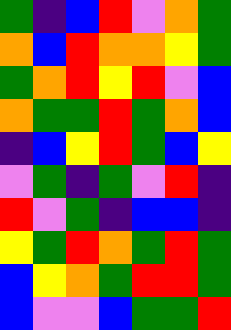[["green", "indigo", "blue", "red", "violet", "orange", "green"], ["orange", "blue", "red", "orange", "orange", "yellow", "green"], ["green", "orange", "red", "yellow", "red", "violet", "blue"], ["orange", "green", "green", "red", "green", "orange", "blue"], ["indigo", "blue", "yellow", "red", "green", "blue", "yellow"], ["violet", "green", "indigo", "green", "violet", "red", "indigo"], ["red", "violet", "green", "indigo", "blue", "blue", "indigo"], ["yellow", "green", "red", "orange", "green", "red", "green"], ["blue", "yellow", "orange", "green", "red", "red", "green"], ["blue", "violet", "violet", "blue", "green", "green", "red"]]